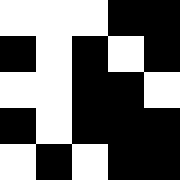[["white", "white", "white", "black", "black"], ["black", "white", "black", "white", "black"], ["white", "white", "black", "black", "white"], ["black", "white", "black", "black", "black"], ["white", "black", "white", "black", "black"]]